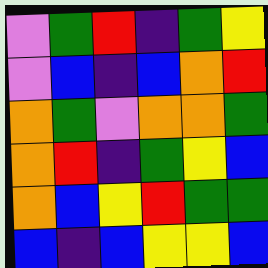[["violet", "green", "red", "indigo", "green", "yellow"], ["violet", "blue", "indigo", "blue", "orange", "red"], ["orange", "green", "violet", "orange", "orange", "green"], ["orange", "red", "indigo", "green", "yellow", "blue"], ["orange", "blue", "yellow", "red", "green", "green"], ["blue", "indigo", "blue", "yellow", "yellow", "blue"]]